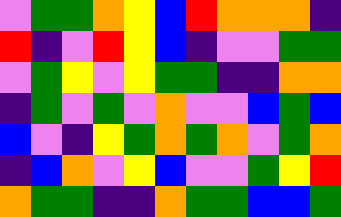[["violet", "green", "green", "orange", "yellow", "blue", "red", "orange", "orange", "orange", "indigo"], ["red", "indigo", "violet", "red", "yellow", "blue", "indigo", "violet", "violet", "green", "green"], ["violet", "green", "yellow", "violet", "yellow", "green", "green", "indigo", "indigo", "orange", "orange"], ["indigo", "green", "violet", "green", "violet", "orange", "violet", "violet", "blue", "green", "blue"], ["blue", "violet", "indigo", "yellow", "green", "orange", "green", "orange", "violet", "green", "orange"], ["indigo", "blue", "orange", "violet", "yellow", "blue", "violet", "violet", "green", "yellow", "red"], ["orange", "green", "green", "indigo", "indigo", "orange", "green", "green", "blue", "blue", "green"]]